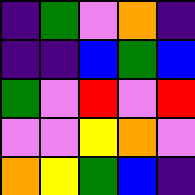[["indigo", "green", "violet", "orange", "indigo"], ["indigo", "indigo", "blue", "green", "blue"], ["green", "violet", "red", "violet", "red"], ["violet", "violet", "yellow", "orange", "violet"], ["orange", "yellow", "green", "blue", "indigo"]]